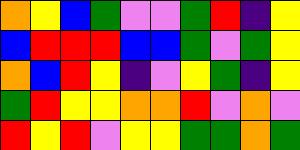[["orange", "yellow", "blue", "green", "violet", "violet", "green", "red", "indigo", "yellow"], ["blue", "red", "red", "red", "blue", "blue", "green", "violet", "green", "yellow"], ["orange", "blue", "red", "yellow", "indigo", "violet", "yellow", "green", "indigo", "yellow"], ["green", "red", "yellow", "yellow", "orange", "orange", "red", "violet", "orange", "violet"], ["red", "yellow", "red", "violet", "yellow", "yellow", "green", "green", "orange", "green"]]